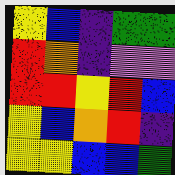[["yellow", "blue", "indigo", "green", "green"], ["red", "orange", "indigo", "violet", "violet"], ["red", "red", "yellow", "red", "blue"], ["yellow", "blue", "orange", "red", "indigo"], ["yellow", "yellow", "blue", "blue", "green"]]